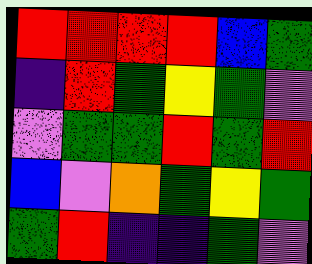[["red", "red", "red", "red", "blue", "green"], ["indigo", "red", "green", "yellow", "green", "violet"], ["violet", "green", "green", "red", "green", "red"], ["blue", "violet", "orange", "green", "yellow", "green"], ["green", "red", "indigo", "indigo", "green", "violet"]]